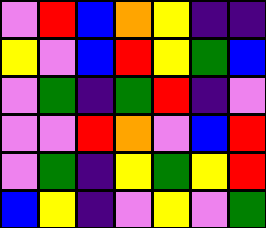[["violet", "red", "blue", "orange", "yellow", "indigo", "indigo"], ["yellow", "violet", "blue", "red", "yellow", "green", "blue"], ["violet", "green", "indigo", "green", "red", "indigo", "violet"], ["violet", "violet", "red", "orange", "violet", "blue", "red"], ["violet", "green", "indigo", "yellow", "green", "yellow", "red"], ["blue", "yellow", "indigo", "violet", "yellow", "violet", "green"]]